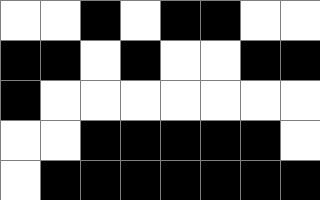[["white", "white", "black", "white", "black", "black", "white", "white"], ["black", "black", "white", "black", "white", "white", "black", "black"], ["black", "white", "white", "white", "white", "white", "white", "white"], ["white", "white", "black", "black", "black", "black", "black", "white"], ["white", "black", "black", "black", "black", "black", "black", "black"]]